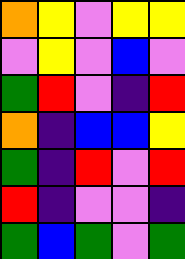[["orange", "yellow", "violet", "yellow", "yellow"], ["violet", "yellow", "violet", "blue", "violet"], ["green", "red", "violet", "indigo", "red"], ["orange", "indigo", "blue", "blue", "yellow"], ["green", "indigo", "red", "violet", "red"], ["red", "indigo", "violet", "violet", "indigo"], ["green", "blue", "green", "violet", "green"]]